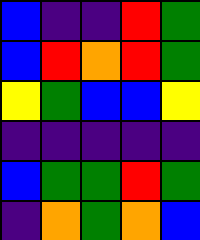[["blue", "indigo", "indigo", "red", "green"], ["blue", "red", "orange", "red", "green"], ["yellow", "green", "blue", "blue", "yellow"], ["indigo", "indigo", "indigo", "indigo", "indigo"], ["blue", "green", "green", "red", "green"], ["indigo", "orange", "green", "orange", "blue"]]